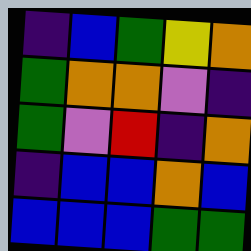[["indigo", "blue", "green", "yellow", "orange"], ["green", "orange", "orange", "violet", "indigo"], ["green", "violet", "red", "indigo", "orange"], ["indigo", "blue", "blue", "orange", "blue"], ["blue", "blue", "blue", "green", "green"]]